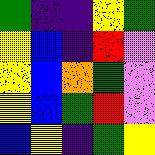[["green", "indigo", "indigo", "yellow", "green"], ["yellow", "blue", "indigo", "red", "violet"], ["yellow", "blue", "orange", "green", "violet"], ["yellow", "blue", "green", "red", "violet"], ["blue", "yellow", "indigo", "green", "yellow"]]